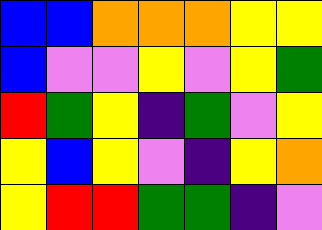[["blue", "blue", "orange", "orange", "orange", "yellow", "yellow"], ["blue", "violet", "violet", "yellow", "violet", "yellow", "green"], ["red", "green", "yellow", "indigo", "green", "violet", "yellow"], ["yellow", "blue", "yellow", "violet", "indigo", "yellow", "orange"], ["yellow", "red", "red", "green", "green", "indigo", "violet"]]